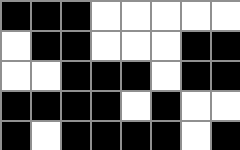[["black", "black", "black", "white", "white", "white", "white", "white"], ["white", "black", "black", "white", "white", "white", "black", "black"], ["white", "white", "black", "black", "black", "white", "black", "black"], ["black", "black", "black", "black", "white", "black", "white", "white"], ["black", "white", "black", "black", "black", "black", "white", "black"]]